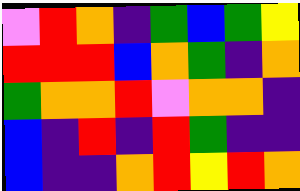[["violet", "red", "orange", "indigo", "green", "blue", "green", "yellow"], ["red", "red", "red", "blue", "orange", "green", "indigo", "orange"], ["green", "orange", "orange", "red", "violet", "orange", "orange", "indigo"], ["blue", "indigo", "red", "indigo", "red", "green", "indigo", "indigo"], ["blue", "indigo", "indigo", "orange", "red", "yellow", "red", "orange"]]